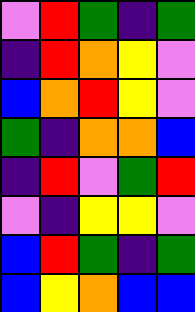[["violet", "red", "green", "indigo", "green"], ["indigo", "red", "orange", "yellow", "violet"], ["blue", "orange", "red", "yellow", "violet"], ["green", "indigo", "orange", "orange", "blue"], ["indigo", "red", "violet", "green", "red"], ["violet", "indigo", "yellow", "yellow", "violet"], ["blue", "red", "green", "indigo", "green"], ["blue", "yellow", "orange", "blue", "blue"]]